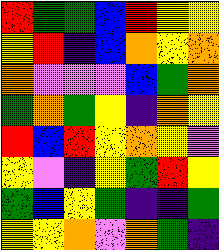[["red", "green", "green", "blue", "red", "yellow", "yellow"], ["yellow", "red", "indigo", "blue", "orange", "yellow", "orange"], ["orange", "violet", "violet", "violet", "blue", "green", "orange"], ["green", "orange", "green", "yellow", "indigo", "orange", "yellow"], ["red", "blue", "red", "yellow", "orange", "yellow", "violet"], ["yellow", "violet", "indigo", "yellow", "green", "red", "yellow"], ["green", "blue", "yellow", "green", "indigo", "indigo", "green"], ["yellow", "yellow", "orange", "violet", "orange", "green", "indigo"]]